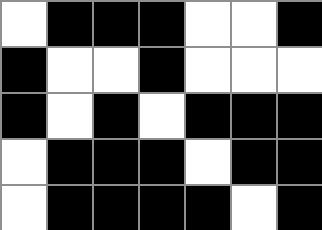[["white", "black", "black", "black", "white", "white", "black"], ["black", "white", "white", "black", "white", "white", "white"], ["black", "white", "black", "white", "black", "black", "black"], ["white", "black", "black", "black", "white", "black", "black"], ["white", "black", "black", "black", "black", "white", "black"]]